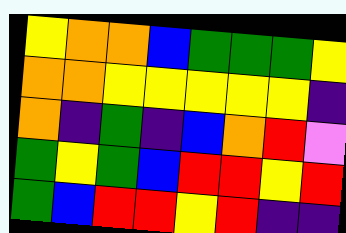[["yellow", "orange", "orange", "blue", "green", "green", "green", "yellow"], ["orange", "orange", "yellow", "yellow", "yellow", "yellow", "yellow", "indigo"], ["orange", "indigo", "green", "indigo", "blue", "orange", "red", "violet"], ["green", "yellow", "green", "blue", "red", "red", "yellow", "red"], ["green", "blue", "red", "red", "yellow", "red", "indigo", "indigo"]]